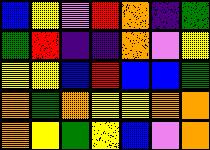[["blue", "yellow", "violet", "red", "orange", "indigo", "green"], ["green", "red", "indigo", "indigo", "orange", "violet", "yellow"], ["yellow", "yellow", "blue", "red", "blue", "blue", "green"], ["orange", "green", "orange", "yellow", "yellow", "orange", "orange"], ["orange", "yellow", "green", "yellow", "blue", "violet", "orange"]]